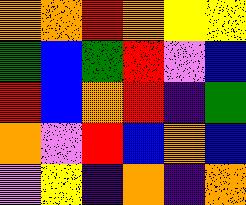[["orange", "orange", "red", "orange", "yellow", "yellow"], ["green", "blue", "green", "red", "violet", "blue"], ["red", "blue", "orange", "red", "indigo", "green"], ["orange", "violet", "red", "blue", "orange", "blue"], ["violet", "yellow", "indigo", "orange", "indigo", "orange"]]